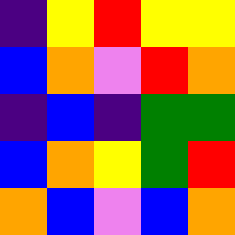[["indigo", "yellow", "red", "yellow", "yellow"], ["blue", "orange", "violet", "red", "orange"], ["indigo", "blue", "indigo", "green", "green"], ["blue", "orange", "yellow", "green", "red"], ["orange", "blue", "violet", "blue", "orange"]]